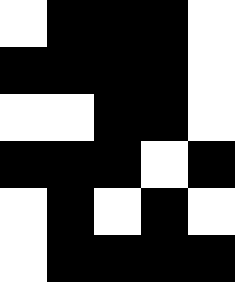[["white", "black", "black", "black", "white"], ["black", "black", "black", "black", "white"], ["white", "white", "black", "black", "white"], ["black", "black", "black", "white", "black"], ["white", "black", "white", "black", "white"], ["white", "black", "black", "black", "black"]]